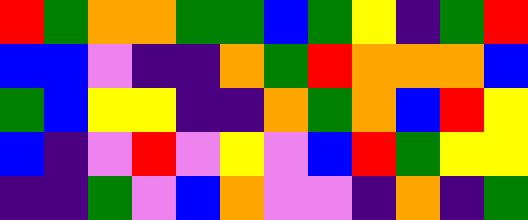[["red", "green", "orange", "orange", "green", "green", "blue", "green", "yellow", "indigo", "green", "red"], ["blue", "blue", "violet", "indigo", "indigo", "orange", "green", "red", "orange", "orange", "orange", "blue"], ["green", "blue", "yellow", "yellow", "indigo", "indigo", "orange", "green", "orange", "blue", "red", "yellow"], ["blue", "indigo", "violet", "red", "violet", "yellow", "violet", "blue", "red", "green", "yellow", "yellow"], ["indigo", "indigo", "green", "violet", "blue", "orange", "violet", "violet", "indigo", "orange", "indigo", "green"]]